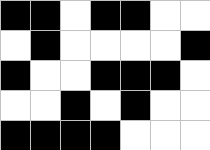[["black", "black", "white", "black", "black", "white", "white"], ["white", "black", "white", "white", "white", "white", "black"], ["black", "white", "white", "black", "black", "black", "white"], ["white", "white", "black", "white", "black", "white", "white"], ["black", "black", "black", "black", "white", "white", "white"]]